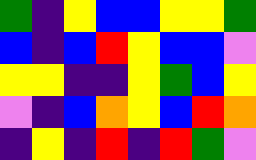[["green", "indigo", "yellow", "blue", "blue", "yellow", "yellow", "green"], ["blue", "indigo", "blue", "red", "yellow", "blue", "blue", "violet"], ["yellow", "yellow", "indigo", "indigo", "yellow", "green", "blue", "yellow"], ["violet", "indigo", "blue", "orange", "yellow", "blue", "red", "orange"], ["indigo", "yellow", "indigo", "red", "indigo", "red", "green", "violet"]]